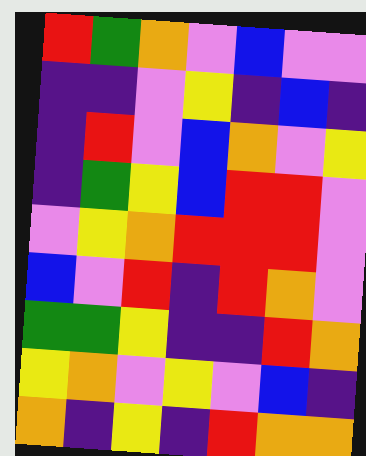[["red", "green", "orange", "violet", "blue", "violet", "violet"], ["indigo", "indigo", "violet", "yellow", "indigo", "blue", "indigo"], ["indigo", "red", "violet", "blue", "orange", "violet", "yellow"], ["indigo", "green", "yellow", "blue", "red", "red", "violet"], ["violet", "yellow", "orange", "red", "red", "red", "violet"], ["blue", "violet", "red", "indigo", "red", "orange", "violet"], ["green", "green", "yellow", "indigo", "indigo", "red", "orange"], ["yellow", "orange", "violet", "yellow", "violet", "blue", "indigo"], ["orange", "indigo", "yellow", "indigo", "red", "orange", "orange"]]